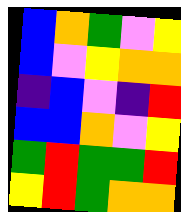[["blue", "orange", "green", "violet", "yellow"], ["blue", "violet", "yellow", "orange", "orange"], ["indigo", "blue", "violet", "indigo", "red"], ["blue", "blue", "orange", "violet", "yellow"], ["green", "red", "green", "green", "red"], ["yellow", "red", "green", "orange", "orange"]]